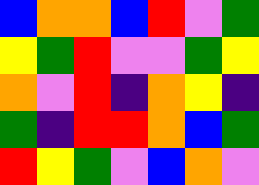[["blue", "orange", "orange", "blue", "red", "violet", "green"], ["yellow", "green", "red", "violet", "violet", "green", "yellow"], ["orange", "violet", "red", "indigo", "orange", "yellow", "indigo"], ["green", "indigo", "red", "red", "orange", "blue", "green"], ["red", "yellow", "green", "violet", "blue", "orange", "violet"]]